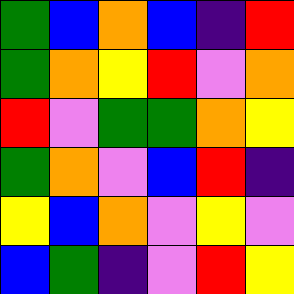[["green", "blue", "orange", "blue", "indigo", "red"], ["green", "orange", "yellow", "red", "violet", "orange"], ["red", "violet", "green", "green", "orange", "yellow"], ["green", "orange", "violet", "blue", "red", "indigo"], ["yellow", "blue", "orange", "violet", "yellow", "violet"], ["blue", "green", "indigo", "violet", "red", "yellow"]]